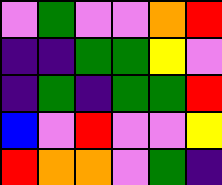[["violet", "green", "violet", "violet", "orange", "red"], ["indigo", "indigo", "green", "green", "yellow", "violet"], ["indigo", "green", "indigo", "green", "green", "red"], ["blue", "violet", "red", "violet", "violet", "yellow"], ["red", "orange", "orange", "violet", "green", "indigo"]]